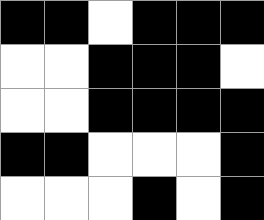[["black", "black", "white", "black", "black", "black"], ["white", "white", "black", "black", "black", "white"], ["white", "white", "black", "black", "black", "black"], ["black", "black", "white", "white", "white", "black"], ["white", "white", "white", "black", "white", "black"]]